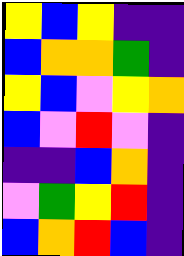[["yellow", "blue", "yellow", "indigo", "indigo"], ["blue", "orange", "orange", "green", "indigo"], ["yellow", "blue", "violet", "yellow", "orange"], ["blue", "violet", "red", "violet", "indigo"], ["indigo", "indigo", "blue", "orange", "indigo"], ["violet", "green", "yellow", "red", "indigo"], ["blue", "orange", "red", "blue", "indigo"]]